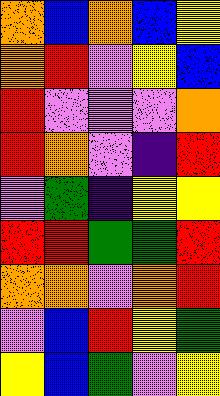[["orange", "blue", "orange", "blue", "yellow"], ["orange", "red", "violet", "yellow", "blue"], ["red", "violet", "violet", "violet", "orange"], ["red", "orange", "violet", "indigo", "red"], ["violet", "green", "indigo", "yellow", "yellow"], ["red", "red", "green", "green", "red"], ["orange", "orange", "violet", "orange", "red"], ["violet", "blue", "red", "yellow", "green"], ["yellow", "blue", "green", "violet", "yellow"]]